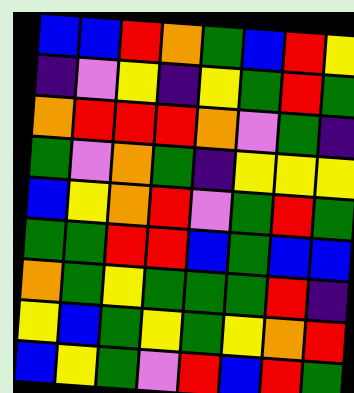[["blue", "blue", "red", "orange", "green", "blue", "red", "yellow"], ["indigo", "violet", "yellow", "indigo", "yellow", "green", "red", "green"], ["orange", "red", "red", "red", "orange", "violet", "green", "indigo"], ["green", "violet", "orange", "green", "indigo", "yellow", "yellow", "yellow"], ["blue", "yellow", "orange", "red", "violet", "green", "red", "green"], ["green", "green", "red", "red", "blue", "green", "blue", "blue"], ["orange", "green", "yellow", "green", "green", "green", "red", "indigo"], ["yellow", "blue", "green", "yellow", "green", "yellow", "orange", "red"], ["blue", "yellow", "green", "violet", "red", "blue", "red", "green"]]